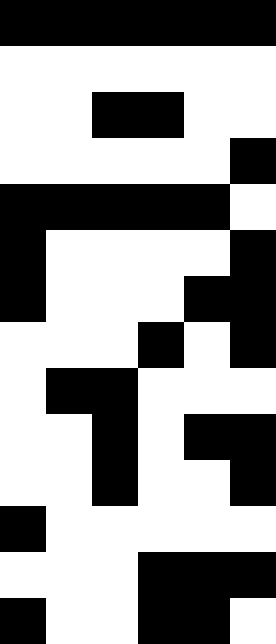[["black", "black", "black", "black", "black", "black"], ["white", "white", "white", "white", "white", "white"], ["white", "white", "black", "black", "white", "white"], ["white", "white", "white", "white", "white", "black"], ["black", "black", "black", "black", "black", "white"], ["black", "white", "white", "white", "white", "black"], ["black", "white", "white", "white", "black", "black"], ["white", "white", "white", "black", "white", "black"], ["white", "black", "black", "white", "white", "white"], ["white", "white", "black", "white", "black", "black"], ["white", "white", "black", "white", "white", "black"], ["black", "white", "white", "white", "white", "white"], ["white", "white", "white", "black", "black", "black"], ["black", "white", "white", "black", "black", "white"]]